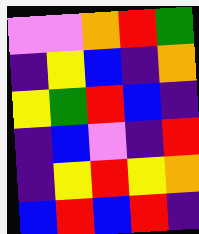[["violet", "violet", "orange", "red", "green"], ["indigo", "yellow", "blue", "indigo", "orange"], ["yellow", "green", "red", "blue", "indigo"], ["indigo", "blue", "violet", "indigo", "red"], ["indigo", "yellow", "red", "yellow", "orange"], ["blue", "red", "blue", "red", "indigo"]]